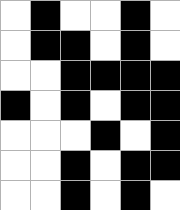[["white", "black", "white", "white", "black", "white"], ["white", "black", "black", "white", "black", "white"], ["white", "white", "black", "black", "black", "black"], ["black", "white", "black", "white", "black", "black"], ["white", "white", "white", "black", "white", "black"], ["white", "white", "black", "white", "black", "black"], ["white", "white", "black", "white", "black", "white"]]